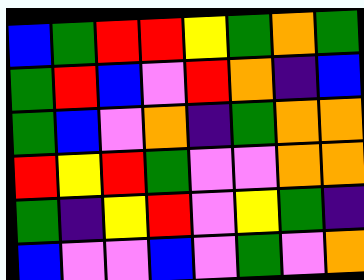[["blue", "green", "red", "red", "yellow", "green", "orange", "green"], ["green", "red", "blue", "violet", "red", "orange", "indigo", "blue"], ["green", "blue", "violet", "orange", "indigo", "green", "orange", "orange"], ["red", "yellow", "red", "green", "violet", "violet", "orange", "orange"], ["green", "indigo", "yellow", "red", "violet", "yellow", "green", "indigo"], ["blue", "violet", "violet", "blue", "violet", "green", "violet", "orange"]]